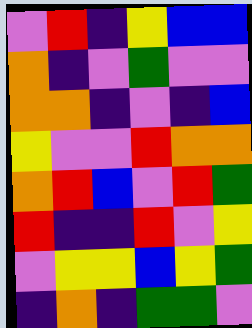[["violet", "red", "indigo", "yellow", "blue", "blue"], ["orange", "indigo", "violet", "green", "violet", "violet"], ["orange", "orange", "indigo", "violet", "indigo", "blue"], ["yellow", "violet", "violet", "red", "orange", "orange"], ["orange", "red", "blue", "violet", "red", "green"], ["red", "indigo", "indigo", "red", "violet", "yellow"], ["violet", "yellow", "yellow", "blue", "yellow", "green"], ["indigo", "orange", "indigo", "green", "green", "violet"]]